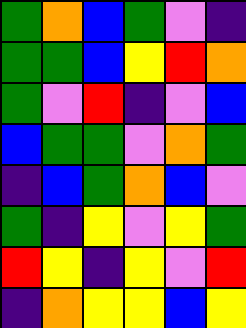[["green", "orange", "blue", "green", "violet", "indigo"], ["green", "green", "blue", "yellow", "red", "orange"], ["green", "violet", "red", "indigo", "violet", "blue"], ["blue", "green", "green", "violet", "orange", "green"], ["indigo", "blue", "green", "orange", "blue", "violet"], ["green", "indigo", "yellow", "violet", "yellow", "green"], ["red", "yellow", "indigo", "yellow", "violet", "red"], ["indigo", "orange", "yellow", "yellow", "blue", "yellow"]]